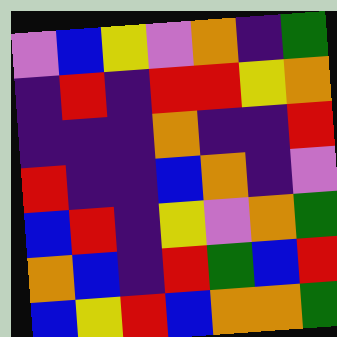[["violet", "blue", "yellow", "violet", "orange", "indigo", "green"], ["indigo", "red", "indigo", "red", "red", "yellow", "orange"], ["indigo", "indigo", "indigo", "orange", "indigo", "indigo", "red"], ["red", "indigo", "indigo", "blue", "orange", "indigo", "violet"], ["blue", "red", "indigo", "yellow", "violet", "orange", "green"], ["orange", "blue", "indigo", "red", "green", "blue", "red"], ["blue", "yellow", "red", "blue", "orange", "orange", "green"]]